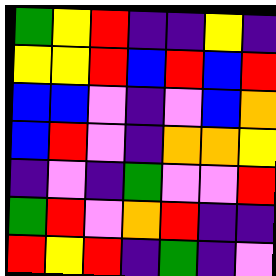[["green", "yellow", "red", "indigo", "indigo", "yellow", "indigo"], ["yellow", "yellow", "red", "blue", "red", "blue", "red"], ["blue", "blue", "violet", "indigo", "violet", "blue", "orange"], ["blue", "red", "violet", "indigo", "orange", "orange", "yellow"], ["indigo", "violet", "indigo", "green", "violet", "violet", "red"], ["green", "red", "violet", "orange", "red", "indigo", "indigo"], ["red", "yellow", "red", "indigo", "green", "indigo", "violet"]]